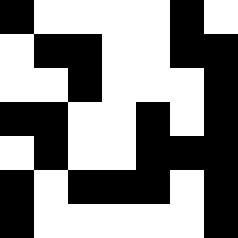[["black", "white", "white", "white", "white", "black", "white"], ["white", "black", "black", "white", "white", "black", "black"], ["white", "white", "black", "white", "white", "white", "black"], ["black", "black", "white", "white", "black", "white", "black"], ["white", "black", "white", "white", "black", "black", "black"], ["black", "white", "black", "black", "black", "white", "black"], ["black", "white", "white", "white", "white", "white", "black"]]